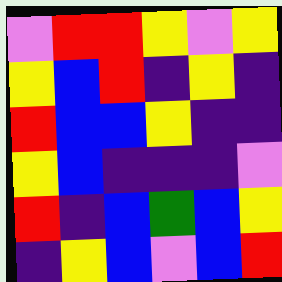[["violet", "red", "red", "yellow", "violet", "yellow"], ["yellow", "blue", "red", "indigo", "yellow", "indigo"], ["red", "blue", "blue", "yellow", "indigo", "indigo"], ["yellow", "blue", "indigo", "indigo", "indigo", "violet"], ["red", "indigo", "blue", "green", "blue", "yellow"], ["indigo", "yellow", "blue", "violet", "blue", "red"]]